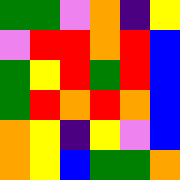[["green", "green", "violet", "orange", "indigo", "yellow"], ["violet", "red", "red", "orange", "red", "blue"], ["green", "yellow", "red", "green", "red", "blue"], ["green", "red", "orange", "red", "orange", "blue"], ["orange", "yellow", "indigo", "yellow", "violet", "blue"], ["orange", "yellow", "blue", "green", "green", "orange"]]